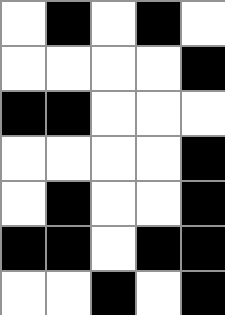[["white", "black", "white", "black", "white"], ["white", "white", "white", "white", "black"], ["black", "black", "white", "white", "white"], ["white", "white", "white", "white", "black"], ["white", "black", "white", "white", "black"], ["black", "black", "white", "black", "black"], ["white", "white", "black", "white", "black"]]